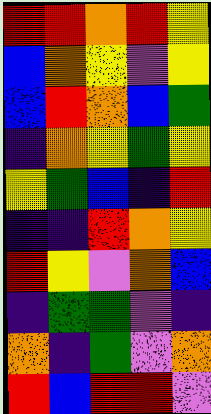[["red", "red", "orange", "red", "yellow"], ["blue", "orange", "yellow", "violet", "yellow"], ["blue", "red", "orange", "blue", "green"], ["indigo", "orange", "yellow", "green", "yellow"], ["yellow", "green", "blue", "indigo", "red"], ["indigo", "indigo", "red", "orange", "yellow"], ["red", "yellow", "violet", "orange", "blue"], ["indigo", "green", "green", "violet", "indigo"], ["orange", "indigo", "green", "violet", "orange"], ["red", "blue", "red", "red", "violet"]]